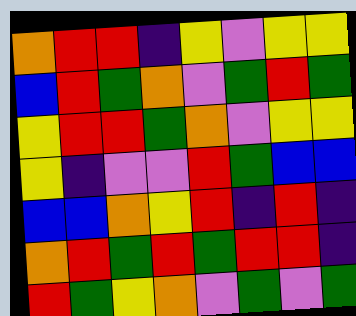[["orange", "red", "red", "indigo", "yellow", "violet", "yellow", "yellow"], ["blue", "red", "green", "orange", "violet", "green", "red", "green"], ["yellow", "red", "red", "green", "orange", "violet", "yellow", "yellow"], ["yellow", "indigo", "violet", "violet", "red", "green", "blue", "blue"], ["blue", "blue", "orange", "yellow", "red", "indigo", "red", "indigo"], ["orange", "red", "green", "red", "green", "red", "red", "indigo"], ["red", "green", "yellow", "orange", "violet", "green", "violet", "green"]]